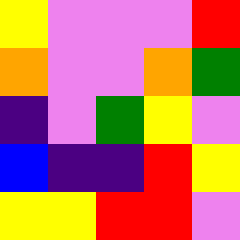[["yellow", "violet", "violet", "violet", "red"], ["orange", "violet", "violet", "orange", "green"], ["indigo", "violet", "green", "yellow", "violet"], ["blue", "indigo", "indigo", "red", "yellow"], ["yellow", "yellow", "red", "red", "violet"]]